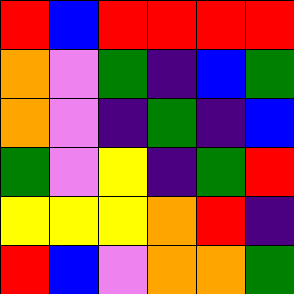[["red", "blue", "red", "red", "red", "red"], ["orange", "violet", "green", "indigo", "blue", "green"], ["orange", "violet", "indigo", "green", "indigo", "blue"], ["green", "violet", "yellow", "indigo", "green", "red"], ["yellow", "yellow", "yellow", "orange", "red", "indigo"], ["red", "blue", "violet", "orange", "orange", "green"]]